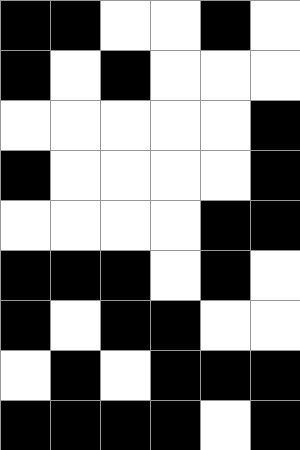[["black", "black", "white", "white", "black", "white"], ["black", "white", "black", "white", "white", "white"], ["white", "white", "white", "white", "white", "black"], ["black", "white", "white", "white", "white", "black"], ["white", "white", "white", "white", "black", "black"], ["black", "black", "black", "white", "black", "white"], ["black", "white", "black", "black", "white", "white"], ["white", "black", "white", "black", "black", "black"], ["black", "black", "black", "black", "white", "black"]]